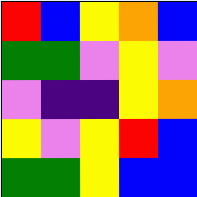[["red", "blue", "yellow", "orange", "blue"], ["green", "green", "violet", "yellow", "violet"], ["violet", "indigo", "indigo", "yellow", "orange"], ["yellow", "violet", "yellow", "red", "blue"], ["green", "green", "yellow", "blue", "blue"]]